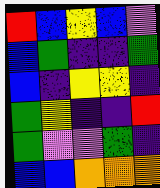[["red", "blue", "yellow", "blue", "violet"], ["blue", "green", "indigo", "indigo", "green"], ["blue", "indigo", "yellow", "yellow", "indigo"], ["green", "yellow", "indigo", "indigo", "red"], ["green", "violet", "violet", "green", "indigo"], ["blue", "blue", "orange", "orange", "orange"]]